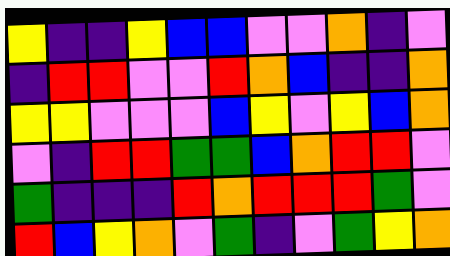[["yellow", "indigo", "indigo", "yellow", "blue", "blue", "violet", "violet", "orange", "indigo", "violet"], ["indigo", "red", "red", "violet", "violet", "red", "orange", "blue", "indigo", "indigo", "orange"], ["yellow", "yellow", "violet", "violet", "violet", "blue", "yellow", "violet", "yellow", "blue", "orange"], ["violet", "indigo", "red", "red", "green", "green", "blue", "orange", "red", "red", "violet"], ["green", "indigo", "indigo", "indigo", "red", "orange", "red", "red", "red", "green", "violet"], ["red", "blue", "yellow", "orange", "violet", "green", "indigo", "violet", "green", "yellow", "orange"]]